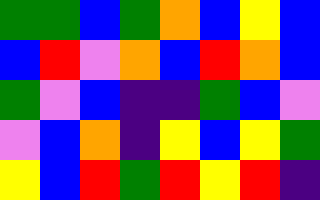[["green", "green", "blue", "green", "orange", "blue", "yellow", "blue"], ["blue", "red", "violet", "orange", "blue", "red", "orange", "blue"], ["green", "violet", "blue", "indigo", "indigo", "green", "blue", "violet"], ["violet", "blue", "orange", "indigo", "yellow", "blue", "yellow", "green"], ["yellow", "blue", "red", "green", "red", "yellow", "red", "indigo"]]